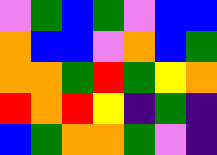[["violet", "green", "blue", "green", "violet", "blue", "blue"], ["orange", "blue", "blue", "violet", "orange", "blue", "green"], ["orange", "orange", "green", "red", "green", "yellow", "orange"], ["red", "orange", "red", "yellow", "indigo", "green", "indigo"], ["blue", "green", "orange", "orange", "green", "violet", "indigo"]]